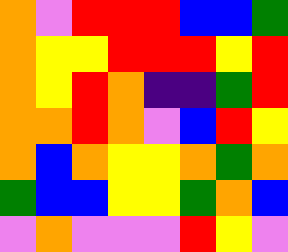[["orange", "violet", "red", "red", "red", "blue", "blue", "green"], ["orange", "yellow", "yellow", "red", "red", "red", "yellow", "red"], ["orange", "yellow", "red", "orange", "indigo", "indigo", "green", "red"], ["orange", "orange", "red", "orange", "violet", "blue", "red", "yellow"], ["orange", "blue", "orange", "yellow", "yellow", "orange", "green", "orange"], ["green", "blue", "blue", "yellow", "yellow", "green", "orange", "blue"], ["violet", "orange", "violet", "violet", "violet", "red", "yellow", "violet"]]